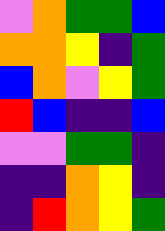[["violet", "orange", "green", "green", "blue"], ["orange", "orange", "yellow", "indigo", "green"], ["blue", "orange", "violet", "yellow", "green"], ["red", "blue", "indigo", "indigo", "blue"], ["violet", "violet", "green", "green", "indigo"], ["indigo", "indigo", "orange", "yellow", "indigo"], ["indigo", "red", "orange", "yellow", "green"]]